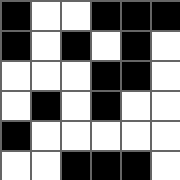[["black", "white", "white", "black", "black", "black"], ["black", "white", "black", "white", "black", "white"], ["white", "white", "white", "black", "black", "white"], ["white", "black", "white", "black", "white", "white"], ["black", "white", "white", "white", "white", "white"], ["white", "white", "black", "black", "black", "white"]]